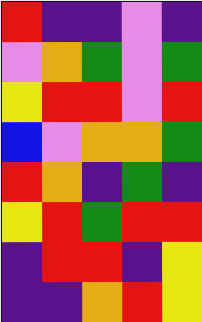[["red", "indigo", "indigo", "violet", "indigo"], ["violet", "orange", "green", "violet", "green"], ["yellow", "red", "red", "violet", "red"], ["blue", "violet", "orange", "orange", "green"], ["red", "orange", "indigo", "green", "indigo"], ["yellow", "red", "green", "red", "red"], ["indigo", "red", "red", "indigo", "yellow"], ["indigo", "indigo", "orange", "red", "yellow"]]